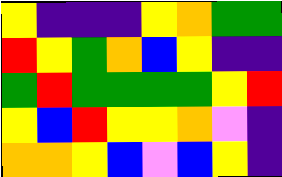[["yellow", "indigo", "indigo", "indigo", "yellow", "orange", "green", "green"], ["red", "yellow", "green", "orange", "blue", "yellow", "indigo", "indigo"], ["green", "red", "green", "green", "green", "green", "yellow", "red"], ["yellow", "blue", "red", "yellow", "yellow", "orange", "violet", "indigo"], ["orange", "orange", "yellow", "blue", "violet", "blue", "yellow", "indigo"]]